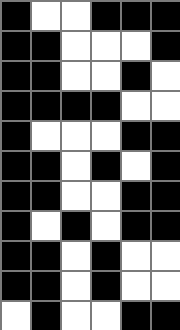[["black", "white", "white", "black", "black", "black"], ["black", "black", "white", "white", "white", "black"], ["black", "black", "white", "white", "black", "white"], ["black", "black", "black", "black", "white", "white"], ["black", "white", "white", "white", "black", "black"], ["black", "black", "white", "black", "white", "black"], ["black", "black", "white", "white", "black", "black"], ["black", "white", "black", "white", "black", "black"], ["black", "black", "white", "black", "white", "white"], ["black", "black", "white", "black", "white", "white"], ["white", "black", "white", "white", "black", "black"]]